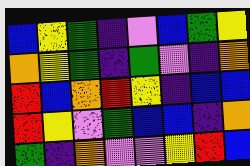[["blue", "yellow", "green", "indigo", "violet", "blue", "green", "yellow"], ["orange", "yellow", "green", "indigo", "green", "violet", "indigo", "orange"], ["red", "blue", "orange", "red", "yellow", "indigo", "blue", "blue"], ["red", "yellow", "violet", "green", "blue", "blue", "indigo", "orange"], ["green", "indigo", "orange", "violet", "violet", "yellow", "red", "blue"]]